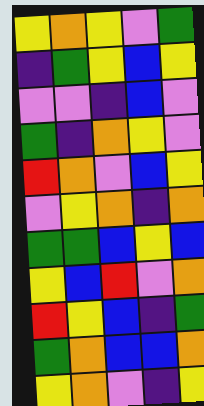[["yellow", "orange", "yellow", "violet", "green"], ["indigo", "green", "yellow", "blue", "yellow"], ["violet", "violet", "indigo", "blue", "violet"], ["green", "indigo", "orange", "yellow", "violet"], ["red", "orange", "violet", "blue", "yellow"], ["violet", "yellow", "orange", "indigo", "orange"], ["green", "green", "blue", "yellow", "blue"], ["yellow", "blue", "red", "violet", "orange"], ["red", "yellow", "blue", "indigo", "green"], ["green", "orange", "blue", "blue", "orange"], ["yellow", "orange", "violet", "indigo", "yellow"]]